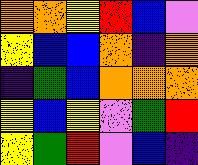[["orange", "orange", "yellow", "red", "blue", "violet"], ["yellow", "blue", "blue", "orange", "indigo", "orange"], ["indigo", "green", "blue", "orange", "orange", "orange"], ["yellow", "blue", "yellow", "violet", "green", "red"], ["yellow", "green", "red", "violet", "blue", "indigo"]]